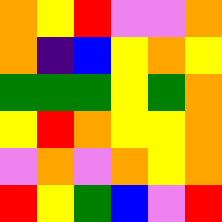[["orange", "yellow", "red", "violet", "violet", "orange"], ["orange", "indigo", "blue", "yellow", "orange", "yellow"], ["green", "green", "green", "yellow", "green", "orange"], ["yellow", "red", "orange", "yellow", "yellow", "orange"], ["violet", "orange", "violet", "orange", "yellow", "orange"], ["red", "yellow", "green", "blue", "violet", "red"]]